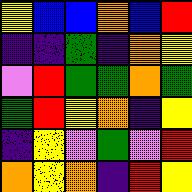[["yellow", "blue", "blue", "orange", "blue", "red"], ["indigo", "indigo", "green", "indigo", "orange", "yellow"], ["violet", "red", "green", "green", "orange", "green"], ["green", "red", "yellow", "orange", "indigo", "yellow"], ["indigo", "yellow", "violet", "green", "violet", "red"], ["orange", "yellow", "orange", "indigo", "red", "yellow"]]